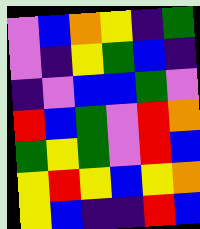[["violet", "blue", "orange", "yellow", "indigo", "green"], ["violet", "indigo", "yellow", "green", "blue", "indigo"], ["indigo", "violet", "blue", "blue", "green", "violet"], ["red", "blue", "green", "violet", "red", "orange"], ["green", "yellow", "green", "violet", "red", "blue"], ["yellow", "red", "yellow", "blue", "yellow", "orange"], ["yellow", "blue", "indigo", "indigo", "red", "blue"]]